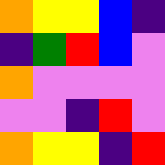[["orange", "yellow", "yellow", "blue", "indigo"], ["indigo", "green", "red", "blue", "violet"], ["orange", "violet", "violet", "violet", "violet"], ["violet", "violet", "indigo", "red", "violet"], ["orange", "yellow", "yellow", "indigo", "red"]]